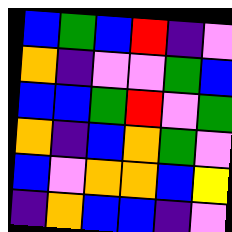[["blue", "green", "blue", "red", "indigo", "violet"], ["orange", "indigo", "violet", "violet", "green", "blue"], ["blue", "blue", "green", "red", "violet", "green"], ["orange", "indigo", "blue", "orange", "green", "violet"], ["blue", "violet", "orange", "orange", "blue", "yellow"], ["indigo", "orange", "blue", "blue", "indigo", "violet"]]